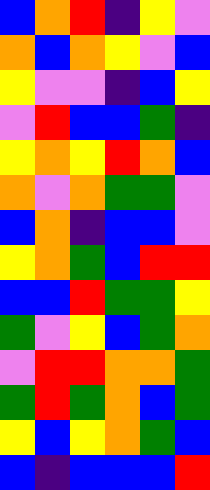[["blue", "orange", "red", "indigo", "yellow", "violet"], ["orange", "blue", "orange", "yellow", "violet", "blue"], ["yellow", "violet", "violet", "indigo", "blue", "yellow"], ["violet", "red", "blue", "blue", "green", "indigo"], ["yellow", "orange", "yellow", "red", "orange", "blue"], ["orange", "violet", "orange", "green", "green", "violet"], ["blue", "orange", "indigo", "blue", "blue", "violet"], ["yellow", "orange", "green", "blue", "red", "red"], ["blue", "blue", "red", "green", "green", "yellow"], ["green", "violet", "yellow", "blue", "green", "orange"], ["violet", "red", "red", "orange", "orange", "green"], ["green", "red", "green", "orange", "blue", "green"], ["yellow", "blue", "yellow", "orange", "green", "blue"], ["blue", "indigo", "blue", "blue", "blue", "red"]]